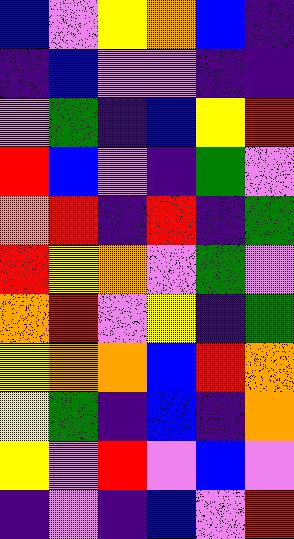[["blue", "violet", "yellow", "orange", "blue", "indigo"], ["indigo", "blue", "violet", "violet", "indigo", "indigo"], ["violet", "green", "indigo", "blue", "yellow", "red"], ["red", "blue", "violet", "indigo", "green", "violet"], ["orange", "red", "indigo", "red", "indigo", "green"], ["red", "yellow", "orange", "violet", "green", "violet"], ["orange", "red", "violet", "yellow", "indigo", "green"], ["yellow", "orange", "orange", "blue", "red", "orange"], ["yellow", "green", "indigo", "blue", "indigo", "orange"], ["yellow", "violet", "red", "violet", "blue", "violet"], ["indigo", "violet", "indigo", "blue", "violet", "red"]]